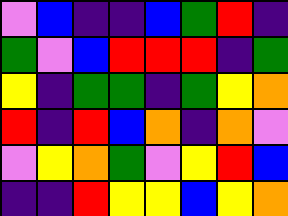[["violet", "blue", "indigo", "indigo", "blue", "green", "red", "indigo"], ["green", "violet", "blue", "red", "red", "red", "indigo", "green"], ["yellow", "indigo", "green", "green", "indigo", "green", "yellow", "orange"], ["red", "indigo", "red", "blue", "orange", "indigo", "orange", "violet"], ["violet", "yellow", "orange", "green", "violet", "yellow", "red", "blue"], ["indigo", "indigo", "red", "yellow", "yellow", "blue", "yellow", "orange"]]